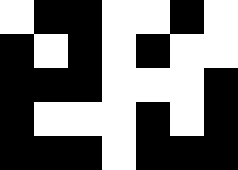[["white", "black", "black", "white", "white", "black", "white"], ["black", "white", "black", "white", "black", "white", "white"], ["black", "black", "black", "white", "white", "white", "black"], ["black", "white", "white", "white", "black", "white", "black"], ["black", "black", "black", "white", "black", "black", "black"]]